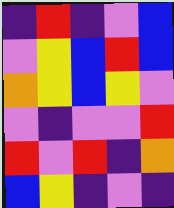[["indigo", "red", "indigo", "violet", "blue"], ["violet", "yellow", "blue", "red", "blue"], ["orange", "yellow", "blue", "yellow", "violet"], ["violet", "indigo", "violet", "violet", "red"], ["red", "violet", "red", "indigo", "orange"], ["blue", "yellow", "indigo", "violet", "indigo"]]